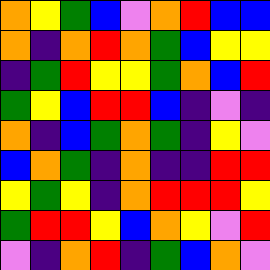[["orange", "yellow", "green", "blue", "violet", "orange", "red", "blue", "blue"], ["orange", "indigo", "orange", "red", "orange", "green", "blue", "yellow", "yellow"], ["indigo", "green", "red", "yellow", "yellow", "green", "orange", "blue", "red"], ["green", "yellow", "blue", "red", "red", "blue", "indigo", "violet", "indigo"], ["orange", "indigo", "blue", "green", "orange", "green", "indigo", "yellow", "violet"], ["blue", "orange", "green", "indigo", "orange", "indigo", "indigo", "red", "red"], ["yellow", "green", "yellow", "indigo", "orange", "red", "red", "red", "yellow"], ["green", "red", "red", "yellow", "blue", "orange", "yellow", "violet", "red"], ["violet", "indigo", "orange", "red", "indigo", "green", "blue", "orange", "violet"]]